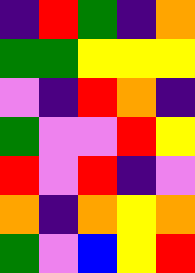[["indigo", "red", "green", "indigo", "orange"], ["green", "green", "yellow", "yellow", "yellow"], ["violet", "indigo", "red", "orange", "indigo"], ["green", "violet", "violet", "red", "yellow"], ["red", "violet", "red", "indigo", "violet"], ["orange", "indigo", "orange", "yellow", "orange"], ["green", "violet", "blue", "yellow", "red"]]